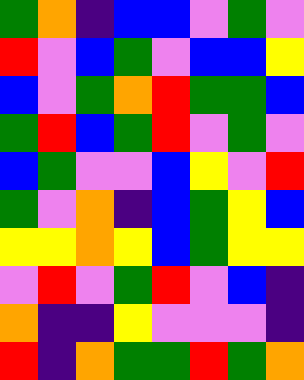[["green", "orange", "indigo", "blue", "blue", "violet", "green", "violet"], ["red", "violet", "blue", "green", "violet", "blue", "blue", "yellow"], ["blue", "violet", "green", "orange", "red", "green", "green", "blue"], ["green", "red", "blue", "green", "red", "violet", "green", "violet"], ["blue", "green", "violet", "violet", "blue", "yellow", "violet", "red"], ["green", "violet", "orange", "indigo", "blue", "green", "yellow", "blue"], ["yellow", "yellow", "orange", "yellow", "blue", "green", "yellow", "yellow"], ["violet", "red", "violet", "green", "red", "violet", "blue", "indigo"], ["orange", "indigo", "indigo", "yellow", "violet", "violet", "violet", "indigo"], ["red", "indigo", "orange", "green", "green", "red", "green", "orange"]]